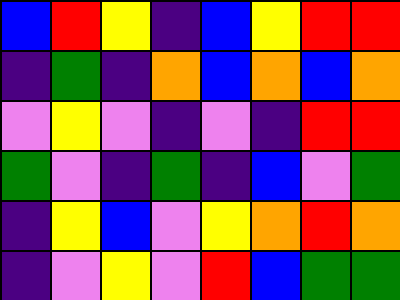[["blue", "red", "yellow", "indigo", "blue", "yellow", "red", "red"], ["indigo", "green", "indigo", "orange", "blue", "orange", "blue", "orange"], ["violet", "yellow", "violet", "indigo", "violet", "indigo", "red", "red"], ["green", "violet", "indigo", "green", "indigo", "blue", "violet", "green"], ["indigo", "yellow", "blue", "violet", "yellow", "orange", "red", "orange"], ["indigo", "violet", "yellow", "violet", "red", "blue", "green", "green"]]